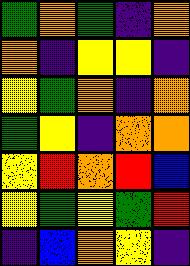[["green", "orange", "green", "indigo", "orange"], ["orange", "indigo", "yellow", "yellow", "indigo"], ["yellow", "green", "orange", "indigo", "orange"], ["green", "yellow", "indigo", "orange", "orange"], ["yellow", "red", "orange", "red", "blue"], ["yellow", "green", "yellow", "green", "red"], ["indigo", "blue", "orange", "yellow", "indigo"]]